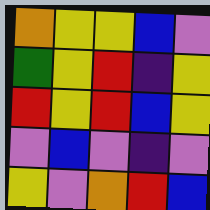[["orange", "yellow", "yellow", "blue", "violet"], ["green", "yellow", "red", "indigo", "yellow"], ["red", "yellow", "red", "blue", "yellow"], ["violet", "blue", "violet", "indigo", "violet"], ["yellow", "violet", "orange", "red", "blue"]]